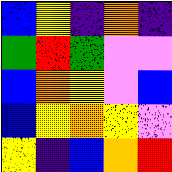[["blue", "yellow", "indigo", "orange", "indigo"], ["green", "red", "green", "violet", "violet"], ["blue", "orange", "yellow", "violet", "blue"], ["blue", "yellow", "orange", "yellow", "violet"], ["yellow", "indigo", "blue", "orange", "red"]]